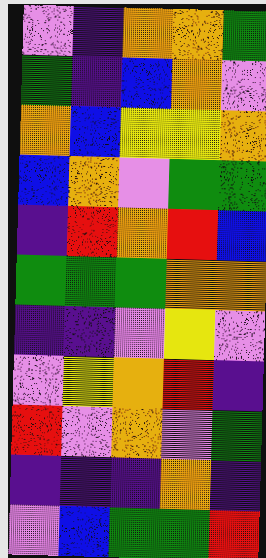[["violet", "indigo", "orange", "orange", "green"], ["green", "indigo", "blue", "orange", "violet"], ["orange", "blue", "yellow", "yellow", "orange"], ["blue", "orange", "violet", "green", "green"], ["indigo", "red", "orange", "red", "blue"], ["green", "green", "green", "orange", "orange"], ["indigo", "indigo", "violet", "yellow", "violet"], ["violet", "yellow", "orange", "red", "indigo"], ["red", "violet", "orange", "violet", "green"], ["indigo", "indigo", "indigo", "orange", "indigo"], ["violet", "blue", "green", "green", "red"]]